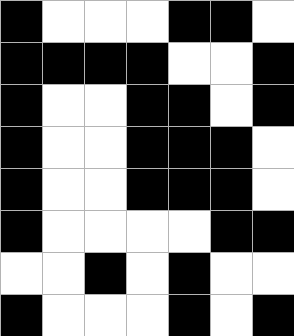[["black", "white", "white", "white", "black", "black", "white"], ["black", "black", "black", "black", "white", "white", "black"], ["black", "white", "white", "black", "black", "white", "black"], ["black", "white", "white", "black", "black", "black", "white"], ["black", "white", "white", "black", "black", "black", "white"], ["black", "white", "white", "white", "white", "black", "black"], ["white", "white", "black", "white", "black", "white", "white"], ["black", "white", "white", "white", "black", "white", "black"]]